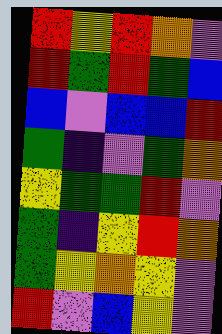[["red", "yellow", "red", "orange", "violet"], ["red", "green", "red", "green", "blue"], ["blue", "violet", "blue", "blue", "red"], ["green", "indigo", "violet", "green", "orange"], ["yellow", "green", "green", "red", "violet"], ["green", "indigo", "yellow", "red", "orange"], ["green", "yellow", "orange", "yellow", "violet"], ["red", "violet", "blue", "yellow", "violet"]]